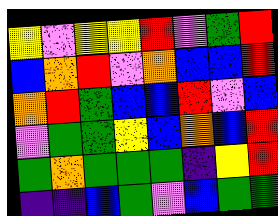[["yellow", "violet", "yellow", "yellow", "red", "violet", "green", "red"], ["blue", "orange", "red", "violet", "orange", "blue", "blue", "red"], ["orange", "red", "green", "blue", "blue", "red", "violet", "blue"], ["violet", "green", "green", "yellow", "blue", "orange", "blue", "red"], ["green", "orange", "green", "green", "green", "indigo", "yellow", "red"], ["indigo", "indigo", "blue", "green", "violet", "blue", "green", "green"]]